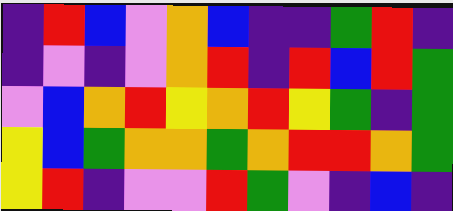[["indigo", "red", "blue", "violet", "orange", "blue", "indigo", "indigo", "green", "red", "indigo"], ["indigo", "violet", "indigo", "violet", "orange", "red", "indigo", "red", "blue", "red", "green"], ["violet", "blue", "orange", "red", "yellow", "orange", "red", "yellow", "green", "indigo", "green"], ["yellow", "blue", "green", "orange", "orange", "green", "orange", "red", "red", "orange", "green"], ["yellow", "red", "indigo", "violet", "violet", "red", "green", "violet", "indigo", "blue", "indigo"]]